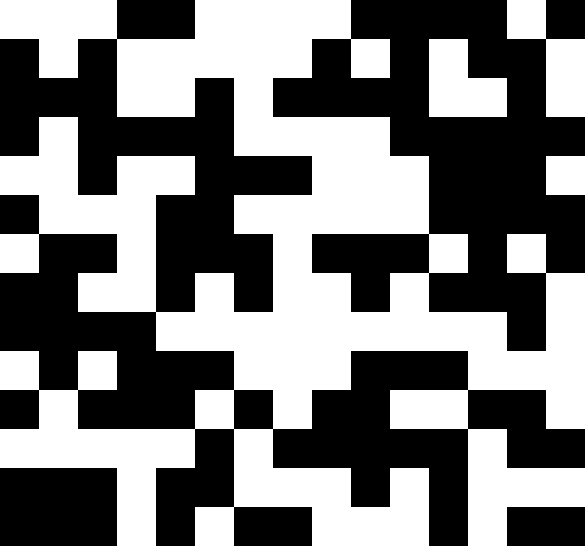[["white", "white", "white", "black", "black", "white", "white", "white", "white", "black", "black", "black", "black", "white", "black"], ["black", "white", "black", "white", "white", "white", "white", "white", "black", "white", "black", "white", "black", "black", "white"], ["black", "black", "black", "white", "white", "black", "white", "black", "black", "black", "black", "white", "white", "black", "white"], ["black", "white", "black", "black", "black", "black", "white", "white", "white", "white", "black", "black", "black", "black", "black"], ["white", "white", "black", "white", "white", "black", "black", "black", "white", "white", "white", "black", "black", "black", "white"], ["black", "white", "white", "white", "black", "black", "white", "white", "white", "white", "white", "black", "black", "black", "black"], ["white", "black", "black", "white", "black", "black", "black", "white", "black", "black", "black", "white", "black", "white", "black"], ["black", "black", "white", "white", "black", "white", "black", "white", "white", "black", "white", "black", "black", "black", "white"], ["black", "black", "black", "black", "white", "white", "white", "white", "white", "white", "white", "white", "white", "black", "white"], ["white", "black", "white", "black", "black", "black", "white", "white", "white", "black", "black", "black", "white", "white", "white"], ["black", "white", "black", "black", "black", "white", "black", "white", "black", "black", "white", "white", "black", "black", "white"], ["white", "white", "white", "white", "white", "black", "white", "black", "black", "black", "black", "black", "white", "black", "black"], ["black", "black", "black", "white", "black", "black", "white", "white", "white", "black", "white", "black", "white", "white", "white"], ["black", "black", "black", "white", "black", "white", "black", "black", "white", "white", "white", "black", "white", "black", "black"]]